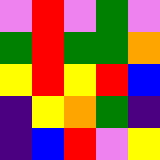[["violet", "red", "violet", "green", "violet"], ["green", "red", "green", "green", "orange"], ["yellow", "red", "yellow", "red", "blue"], ["indigo", "yellow", "orange", "green", "indigo"], ["indigo", "blue", "red", "violet", "yellow"]]